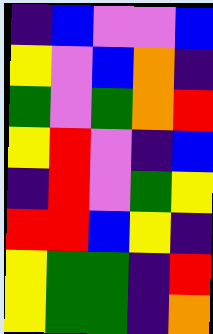[["indigo", "blue", "violet", "violet", "blue"], ["yellow", "violet", "blue", "orange", "indigo"], ["green", "violet", "green", "orange", "red"], ["yellow", "red", "violet", "indigo", "blue"], ["indigo", "red", "violet", "green", "yellow"], ["red", "red", "blue", "yellow", "indigo"], ["yellow", "green", "green", "indigo", "red"], ["yellow", "green", "green", "indigo", "orange"]]